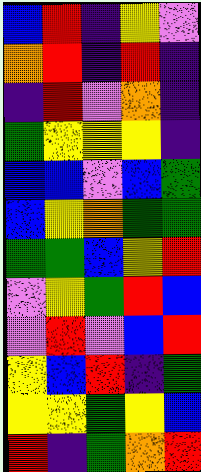[["blue", "red", "indigo", "yellow", "violet"], ["orange", "red", "indigo", "red", "indigo"], ["indigo", "red", "violet", "orange", "indigo"], ["green", "yellow", "yellow", "yellow", "indigo"], ["blue", "blue", "violet", "blue", "green"], ["blue", "yellow", "orange", "green", "green"], ["green", "green", "blue", "yellow", "red"], ["violet", "yellow", "green", "red", "blue"], ["violet", "red", "violet", "blue", "red"], ["yellow", "blue", "red", "indigo", "green"], ["yellow", "yellow", "green", "yellow", "blue"], ["red", "indigo", "green", "orange", "red"]]